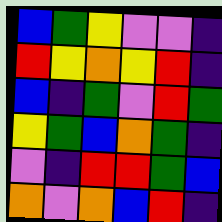[["blue", "green", "yellow", "violet", "violet", "indigo"], ["red", "yellow", "orange", "yellow", "red", "indigo"], ["blue", "indigo", "green", "violet", "red", "green"], ["yellow", "green", "blue", "orange", "green", "indigo"], ["violet", "indigo", "red", "red", "green", "blue"], ["orange", "violet", "orange", "blue", "red", "indigo"]]